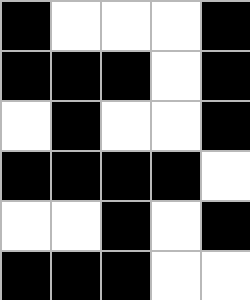[["black", "white", "white", "white", "black"], ["black", "black", "black", "white", "black"], ["white", "black", "white", "white", "black"], ["black", "black", "black", "black", "white"], ["white", "white", "black", "white", "black"], ["black", "black", "black", "white", "white"]]